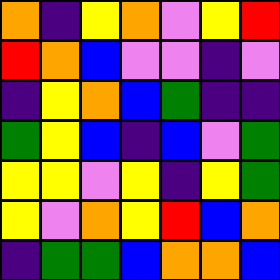[["orange", "indigo", "yellow", "orange", "violet", "yellow", "red"], ["red", "orange", "blue", "violet", "violet", "indigo", "violet"], ["indigo", "yellow", "orange", "blue", "green", "indigo", "indigo"], ["green", "yellow", "blue", "indigo", "blue", "violet", "green"], ["yellow", "yellow", "violet", "yellow", "indigo", "yellow", "green"], ["yellow", "violet", "orange", "yellow", "red", "blue", "orange"], ["indigo", "green", "green", "blue", "orange", "orange", "blue"]]